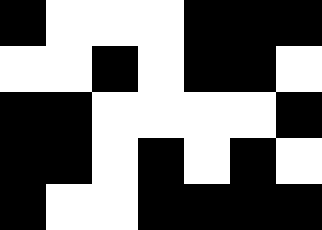[["black", "white", "white", "white", "black", "black", "black"], ["white", "white", "black", "white", "black", "black", "white"], ["black", "black", "white", "white", "white", "white", "black"], ["black", "black", "white", "black", "white", "black", "white"], ["black", "white", "white", "black", "black", "black", "black"]]